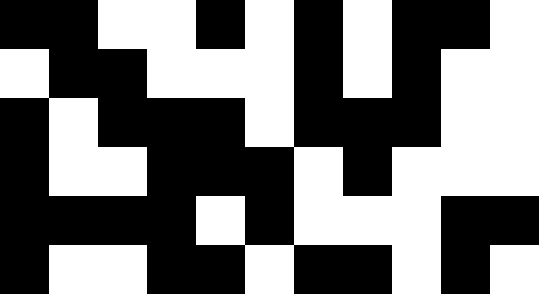[["black", "black", "white", "white", "black", "white", "black", "white", "black", "black", "white"], ["white", "black", "black", "white", "white", "white", "black", "white", "black", "white", "white"], ["black", "white", "black", "black", "black", "white", "black", "black", "black", "white", "white"], ["black", "white", "white", "black", "black", "black", "white", "black", "white", "white", "white"], ["black", "black", "black", "black", "white", "black", "white", "white", "white", "black", "black"], ["black", "white", "white", "black", "black", "white", "black", "black", "white", "black", "white"]]